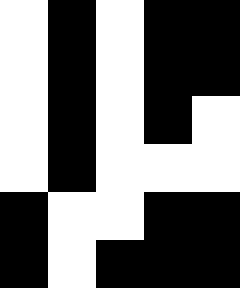[["white", "black", "white", "black", "black"], ["white", "black", "white", "black", "black"], ["white", "black", "white", "black", "white"], ["white", "black", "white", "white", "white"], ["black", "white", "white", "black", "black"], ["black", "white", "black", "black", "black"]]